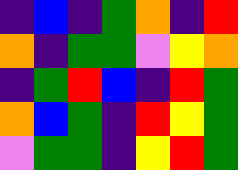[["indigo", "blue", "indigo", "green", "orange", "indigo", "red"], ["orange", "indigo", "green", "green", "violet", "yellow", "orange"], ["indigo", "green", "red", "blue", "indigo", "red", "green"], ["orange", "blue", "green", "indigo", "red", "yellow", "green"], ["violet", "green", "green", "indigo", "yellow", "red", "green"]]